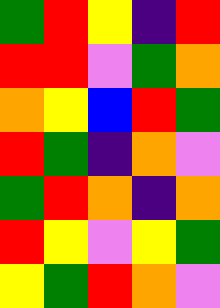[["green", "red", "yellow", "indigo", "red"], ["red", "red", "violet", "green", "orange"], ["orange", "yellow", "blue", "red", "green"], ["red", "green", "indigo", "orange", "violet"], ["green", "red", "orange", "indigo", "orange"], ["red", "yellow", "violet", "yellow", "green"], ["yellow", "green", "red", "orange", "violet"]]